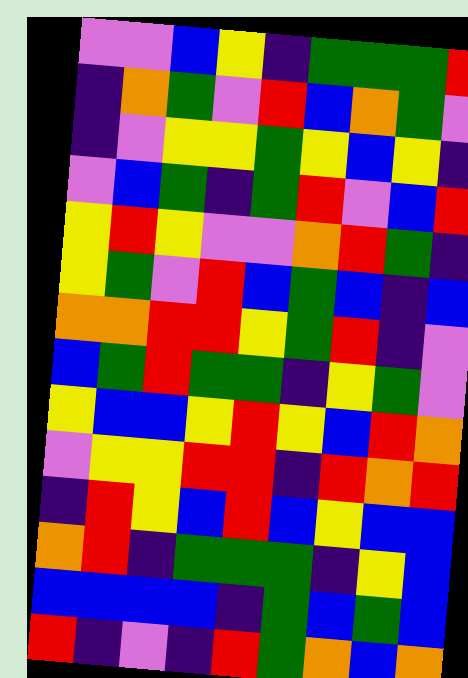[["violet", "violet", "blue", "yellow", "indigo", "green", "green", "green", "red"], ["indigo", "orange", "green", "violet", "red", "blue", "orange", "green", "violet"], ["indigo", "violet", "yellow", "yellow", "green", "yellow", "blue", "yellow", "indigo"], ["violet", "blue", "green", "indigo", "green", "red", "violet", "blue", "red"], ["yellow", "red", "yellow", "violet", "violet", "orange", "red", "green", "indigo"], ["yellow", "green", "violet", "red", "blue", "green", "blue", "indigo", "blue"], ["orange", "orange", "red", "red", "yellow", "green", "red", "indigo", "violet"], ["blue", "green", "red", "green", "green", "indigo", "yellow", "green", "violet"], ["yellow", "blue", "blue", "yellow", "red", "yellow", "blue", "red", "orange"], ["violet", "yellow", "yellow", "red", "red", "indigo", "red", "orange", "red"], ["indigo", "red", "yellow", "blue", "red", "blue", "yellow", "blue", "blue"], ["orange", "red", "indigo", "green", "green", "green", "indigo", "yellow", "blue"], ["blue", "blue", "blue", "blue", "indigo", "green", "blue", "green", "blue"], ["red", "indigo", "violet", "indigo", "red", "green", "orange", "blue", "orange"]]